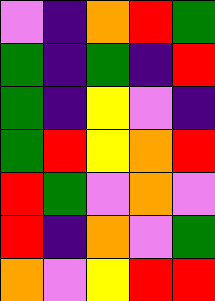[["violet", "indigo", "orange", "red", "green"], ["green", "indigo", "green", "indigo", "red"], ["green", "indigo", "yellow", "violet", "indigo"], ["green", "red", "yellow", "orange", "red"], ["red", "green", "violet", "orange", "violet"], ["red", "indigo", "orange", "violet", "green"], ["orange", "violet", "yellow", "red", "red"]]